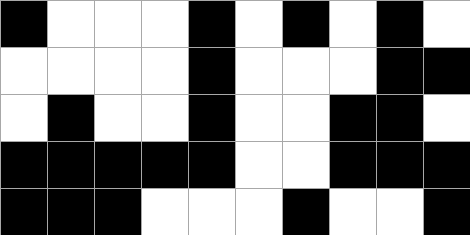[["black", "white", "white", "white", "black", "white", "black", "white", "black", "white"], ["white", "white", "white", "white", "black", "white", "white", "white", "black", "black"], ["white", "black", "white", "white", "black", "white", "white", "black", "black", "white"], ["black", "black", "black", "black", "black", "white", "white", "black", "black", "black"], ["black", "black", "black", "white", "white", "white", "black", "white", "white", "black"]]